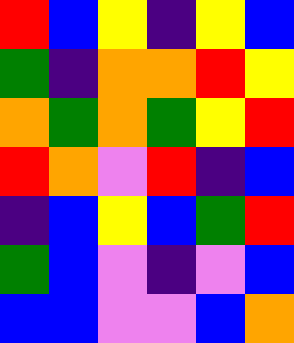[["red", "blue", "yellow", "indigo", "yellow", "blue"], ["green", "indigo", "orange", "orange", "red", "yellow"], ["orange", "green", "orange", "green", "yellow", "red"], ["red", "orange", "violet", "red", "indigo", "blue"], ["indigo", "blue", "yellow", "blue", "green", "red"], ["green", "blue", "violet", "indigo", "violet", "blue"], ["blue", "blue", "violet", "violet", "blue", "orange"]]